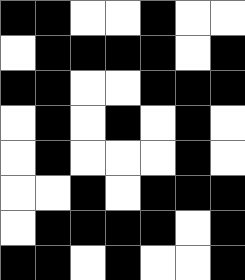[["black", "black", "white", "white", "black", "white", "white"], ["white", "black", "black", "black", "black", "white", "black"], ["black", "black", "white", "white", "black", "black", "black"], ["white", "black", "white", "black", "white", "black", "white"], ["white", "black", "white", "white", "white", "black", "white"], ["white", "white", "black", "white", "black", "black", "black"], ["white", "black", "black", "black", "black", "white", "black"], ["black", "black", "white", "black", "white", "white", "black"]]